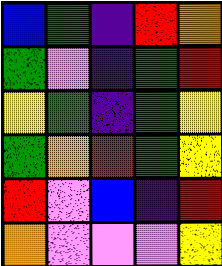[["blue", "green", "indigo", "red", "orange"], ["green", "violet", "indigo", "green", "red"], ["yellow", "green", "indigo", "green", "yellow"], ["green", "orange", "red", "green", "yellow"], ["red", "violet", "blue", "indigo", "red"], ["orange", "violet", "violet", "violet", "yellow"]]